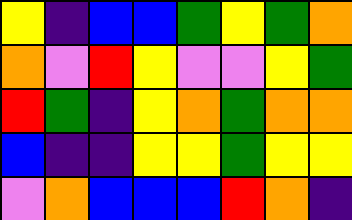[["yellow", "indigo", "blue", "blue", "green", "yellow", "green", "orange"], ["orange", "violet", "red", "yellow", "violet", "violet", "yellow", "green"], ["red", "green", "indigo", "yellow", "orange", "green", "orange", "orange"], ["blue", "indigo", "indigo", "yellow", "yellow", "green", "yellow", "yellow"], ["violet", "orange", "blue", "blue", "blue", "red", "orange", "indigo"]]